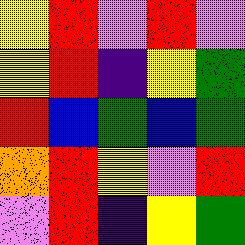[["yellow", "red", "violet", "red", "violet"], ["yellow", "red", "indigo", "yellow", "green"], ["red", "blue", "green", "blue", "green"], ["orange", "red", "yellow", "violet", "red"], ["violet", "red", "indigo", "yellow", "green"]]